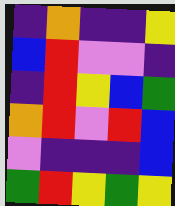[["indigo", "orange", "indigo", "indigo", "yellow"], ["blue", "red", "violet", "violet", "indigo"], ["indigo", "red", "yellow", "blue", "green"], ["orange", "red", "violet", "red", "blue"], ["violet", "indigo", "indigo", "indigo", "blue"], ["green", "red", "yellow", "green", "yellow"]]